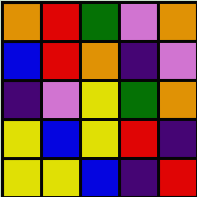[["orange", "red", "green", "violet", "orange"], ["blue", "red", "orange", "indigo", "violet"], ["indigo", "violet", "yellow", "green", "orange"], ["yellow", "blue", "yellow", "red", "indigo"], ["yellow", "yellow", "blue", "indigo", "red"]]